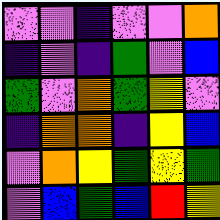[["violet", "violet", "indigo", "violet", "violet", "orange"], ["indigo", "violet", "indigo", "green", "violet", "blue"], ["green", "violet", "orange", "green", "yellow", "violet"], ["indigo", "orange", "orange", "indigo", "yellow", "blue"], ["violet", "orange", "yellow", "green", "yellow", "green"], ["violet", "blue", "green", "blue", "red", "yellow"]]